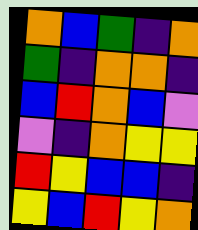[["orange", "blue", "green", "indigo", "orange"], ["green", "indigo", "orange", "orange", "indigo"], ["blue", "red", "orange", "blue", "violet"], ["violet", "indigo", "orange", "yellow", "yellow"], ["red", "yellow", "blue", "blue", "indigo"], ["yellow", "blue", "red", "yellow", "orange"]]